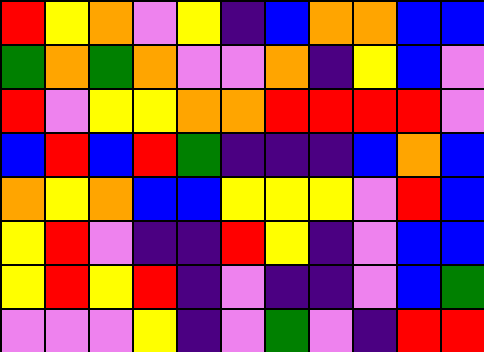[["red", "yellow", "orange", "violet", "yellow", "indigo", "blue", "orange", "orange", "blue", "blue"], ["green", "orange", "green", "orange", "violet", "violet", "orange", "indigo", "yellow", "blue", "violet"], ["red", "violet", "yellow", "yellow", "orange", "orange", "red", "red", "red", "red", "violet"], ["blue", "red", "blue", "red", "green", "indigo", "indigo", "indigo", "blue", "orange", "blue"], ["orange", "yellow", "orange", "blue", "blue", "yellow", "yellow", "yellow", "violet", "red", "blue"], ["yellow", "red", "violet", "indigo", "indigo", "red", "yellow", "indigo", "violet", "blue", "blue"], ["yellow", "red", "yellow", "red", "indigo", "violet", "indigo", "indigo", "violet", "blue", "green"], ["violet", "violet", "violet", "yellow", "indigo", "violet", "green", "violet", "indigo", "red", "red"]]